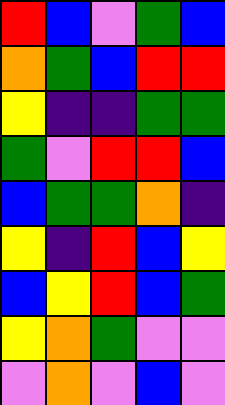[["red", "blue", "violet", "green", "blue"], ["orange", "green", "blue", "red", "red"], ["yellow", "indigo", "indigo", "green", "green"], ["green", "violet", "red", "red", "blue"], ["blue", "green", "green", "orange", "indigo"], ["yellow", "indigo", "red", "blue", "yellow"], ["blue", "yellow", "red", "blue", "green"], ["yellow", "orange", "green", "violet", "violet"], ["violet", "orange", "violet", "blue", "violet"]]